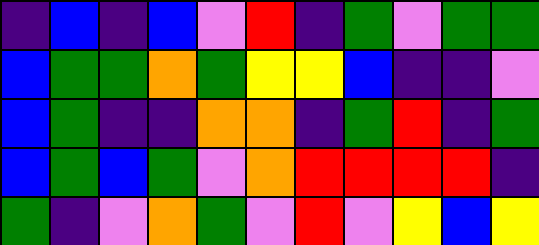[["indigo", "blue", "indigo", "blue", "violet", "red", "indigo", "green", "violet", "green", "green"], ["blue", "green", "green", "orange", "green", "yellow", "yellow", "blue", "indigo", "indigo", "violet"], ["blue", "green", "indigo", "indigo", "orange", "orange", "indigo", "green", "red", "indigo", "green"], ["blue", "green", "blue", "green", "violet", "orange", "red", "red", "red", "red", "indigo"], ["green", "indigo", "violet", "orange", "green", "violet", "red", "violet", "yellow", "blue", "yellow"]]